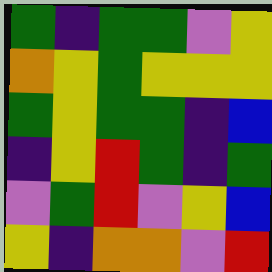[["green", "indigo", "green", "green", "violet", "yellow"], ["orange", "yellow", "green", "yellow", "yellow", "yellow"], ["green", "yellow", "green", "green", "indigo", "blue"], ["indigo", "yellow", "red", "green", "indigo", "green"], ["violet", "green", "red", "violet", "yellow", "blue"], ["yellow", "indigo", "orange", "orange", "violet", "red"]]